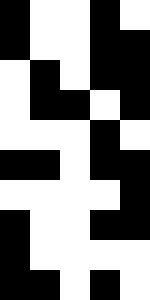[["black", "white", "white", "black", "white"], ["black", "white", "white", "black", "black"], ["white", "black", "white", "black", "black"], ["white", "black", "black", "white", "black"], ["white", "white", "white", "black", "white"], ["black", "black", "white", "black", "black"], ["white", "white", "white", "white", "black"], ["black", "white", "white", "black", "black"], ["black", "white", "white", "white", "white"], ["black", "black", "white", "black", "white"]]